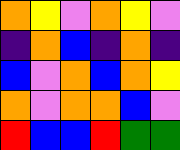[["orange", "yellow", "violet", "orange", "yellow", "violet"], ["indigo", "orange", "blue", "indigo", "orange", "indigo"], ["blue", "violet", "orange", "blue", "orange", "yellow"], ["orange", "violet", "orange", "orange", "blue", "violet"], ["red", "blue", "blue", "red", "green", "green"]]